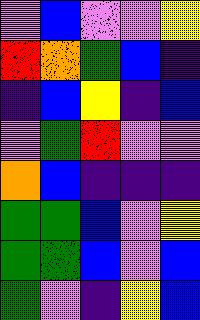[["violet", "blue", "violet", "violet", "yellow"], ["red", "orange", "green", "blue", "indigo"], ["indigo", "blue", "yellow", "indigo", "blue"], ["violet", "green", "red", "violet", "violet"], ["orange", "blue", "indigo", "indigo", "indigo"], ["green", "green", "blue", "violet", "yellow"], ["green", "green", "blue", "violet", "blue"], ["green", "violet", "indigo", "yellow", "blue"]]